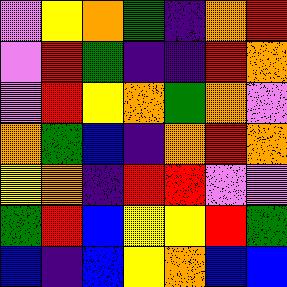[["violet", "yellow", "orange", "green", "indigo", "orange", "red"], ["violet", "red", "green", "indigo", "indigo", "red", "orange"], ["violet", "red", "yellow", "orange", "green", "orange", "violet"], ["orange", "green", "blue", "indigo", "orange", "red", "orange"], ["yellow", "orange", "indigo", "red", "red", "violet", "violet"], ["green", "red", "blue", "yellow", "yellow", "red", "green"], ["blue", "indigo", "blue", "yellow", "orange", "blue", "blue"]]